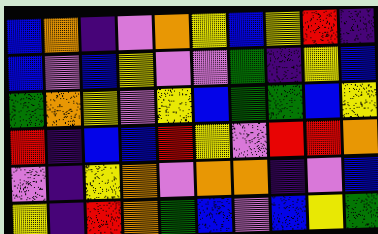[["blue", "orange", "indigo", "violet", "orange", "yellow", "blue", "yellow", "red", "indigo"], ["blue", "violet", "blue", "yellow", "violet", "violet", "green", "indigo", "yellow", "blue"], ["green", "orange", "yellow", "violet", "yellow", "blue", "green", "green", "blue", "yellow"], ["red", "indigo", "blue", "blue", "red", "yellow", "violet", "red", "red", "orange"], ["violet", "indigo", "yellow", "orange", "violet", "orange", "orange", "indigo", "violet", "blue"], ["yellow", "indigo", "red", "orange", "green", "blue", "violet", "blue", "yellow", "green"]]